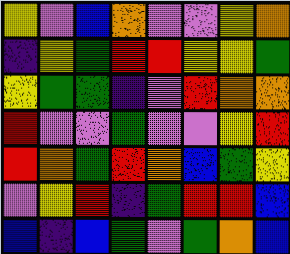[["yellow", "violet", "blue", "orange", "violet", "violet", "yellow", "orange"], ["indigo", "yellow", "green", "red", "red", "yellow", "yellow", "green"], ["yellow", "green", "green", "indigo", "violet", "red", "orange", "orange"], ["red", "violet", "violet", "green", "violet", "violet", "yellow", "red"], ["red", "orange", "green", "red", "orange", "blue", "green", "yellow"], ["violet", "yellow", "red", "indigo", "green", "red", "red", "blue"], ["blue", "indigo", "blue", "green", "violet", "green", "orange", "blue"]]